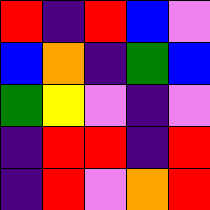[["red", "indigo", "red", "blue", "violet"], ["blue", "orange", "indigo", "green", "blue"], ["green", "yellow", "violet", "indigo", "violet"], ["indigo", "red", "red", "indigo", "red"], ["indigo", "red", "violet", "orange", "red"]]